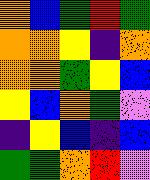[["orange", "blue", "green", "red", "green"], ["orange", "orange", "yellow", "indigo", "orange"], ["orange", "orange", "green", "yellow", "blue"], ["yellow", "blue", "orange", "green", "violet"], ["indigo", "yellow", "blue", "indigo", "blue"], ["green", "green", "orange", "red", "violet"]]